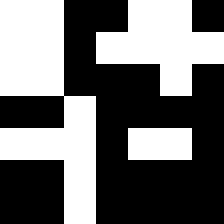[["white", "white", "black", "black", "white", "white", "black"], ["white", "white", "black", "white", "white", "white", "white"], ["white", "white", "black", "black", "black", "white", "black"], ["black", "black", "white", "black", "black", "black", "black"], ["white", "white", "white", "black", "white", "white", "black"], ["black", "black", "white", "black", "black", "black", "black"], ["black", "black", "white", "black", "black", "black", "black"]]